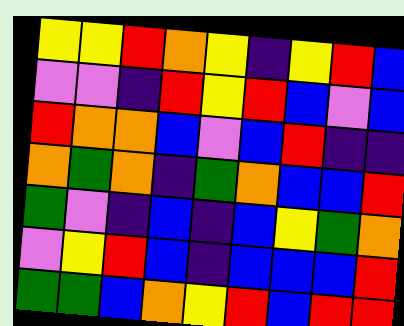[["yellow", "yellow", "red", "orange", "yellow", "indigo", "yellow", "red", "blue"], ["violet", "violet", "indigo", "red", "yellow", "red", "blue", "violet", "blue"], ["red", "orange", "orange", "blue", "violet", "blue", "red", "indigo", "indigo"], ["orange", "green", "orange", "indigo", "green", "orange", "blue", "blue", "red"], ["green", "violet", "indigo", "blue", "indigo", "blue", "yellow", "green", "orange"], ["violet", "yellow", "red", "blue", "indigo", "blue", "blue", "blue", "red"], ["green", "green", "blue", "orange", "yellow", "red", "blue", "red", "red"]]